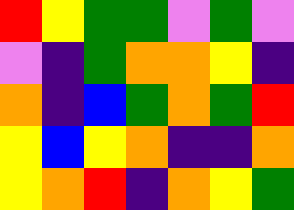[["red", "yellow", "green", "green", "violet", "green", "violet"], ["violet", "indigo", "green", "orange", "orange", "yellow", "indigo"], ["orange", "indigo", "blue", "green", "orange", "green", "red"], ["yellow", "blue", "yellow", "orange", "indigo", "indigo", "orange"], ["yellow", "orange", "red", "indigo", "orange", "yellow", "green"]]